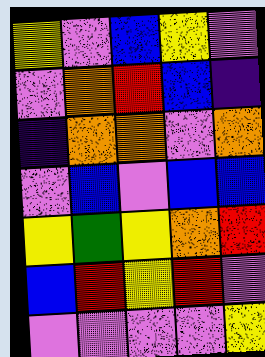[["yellow", "violet", "blue", "yellow", "violet"], ["violet", "orange", "red", "blue", "indigo"], ["indigo", "orange", "orange", "violet", "orange"], ["violet", "blue", "violet", "blue", "blue"], ["yellow", "green", "yellow", "orange", "red"], ["blue", "red", "yellow", "red", "violet"], ["violet", "violet", "violet", "violet", "yellow"]]